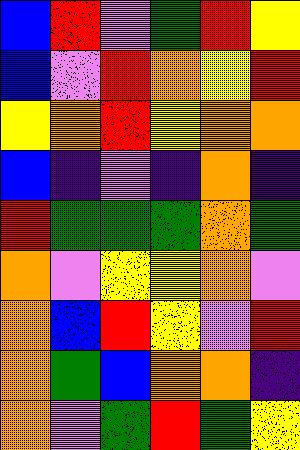[["blue", "red", "violet", "green", "red", "yellow"], ["blue", "violet", "red", "orange", "yellow", "red"], ["yellow", "orange", "red", "yellow", "orange", "orange"], ["blue", "indigo", "violet", "indigo", "orange", "indigo"], ["red", "green", "green", "green", "orange", "green"], ["orange", "violet", "yellow", "yellow", "orange", "violet"], ["orange", "blue", "red", "yellow", "violet", "red"], ["orange", "green", "blue", "orange", "orange", "indigo"], ["orange", "violet", "green", "red", "green", "yellow"]]